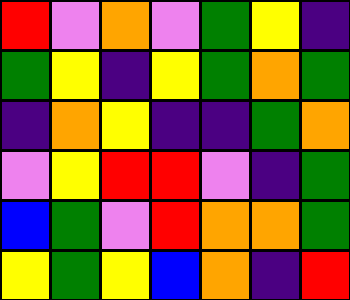[["red", "violet", "orange", "violet", "green", "yellow", "indigo"], ["green", "yellow", "indigo", "yellow", "green", "orange", "green"], ["indigo", "orange", "yellow", "indigo", "indigo", "green", "orange"], ["violet", "yellow", "red", "red", "violet", "indigo", "green"], ["blue", "green", "violet", "red", "orange", "orange", "green"], ["yellow", "green", "yellow", "blue", "orange", "indigo", "red"]]